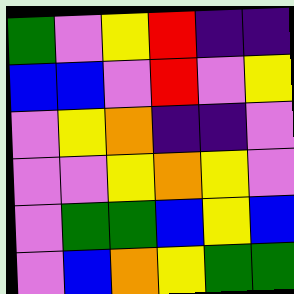[["green", "violet", "yellow", "red", "indigo", "indigo"], ["blue", "blue", "violet", "red", "violet", "yellow"], ["violet", "yellow", "orange", "indigo", "indigo", "violet"], ["violet", "violet", "yellow", "orange", "yellow", "violet"], ["violet", "green", "green", "blue", "yellow", "blue"], ["violet", "blue", "orange", "yellow", "green", "green"]]